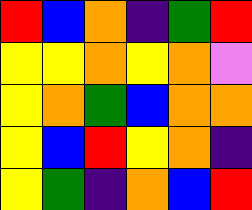[["red", "blue", "orange", "indigo", "green", "red"], ["yellow", "yellow", "orange", "yellow", "orange", "violet"], ["yellow", "orange", "green", "blue", "orange", "orange"], ["yellow", "blue", "red", "yellow", "orange", "indigo"], ["yellow", "green", "indigo", "orange", "blue", "red"]]